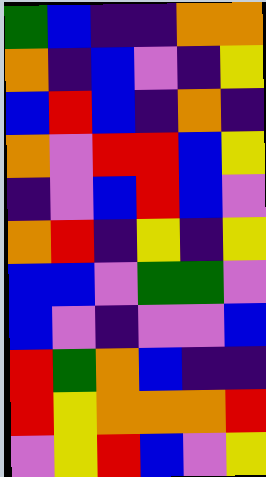[["green", "blue", "indigo", "indigo", "orange", "orange"], ["orange", "indigo", "blue", "violet", "indigo", "yellow"], ["blue", "red", "blue", "indigo", "orange", "indigo"], ["orange", "violet", "red", "red", "blue", "yellow"], ["indigo", "violet", "blue", "red", "blue", "violet"], ["orange", "red", "indigo", "yellow", "indigo", "yellow"], ["blue", "blue", "violet", "green", "green", "violet"], ["blue", "violet", "indigo", "violet", "violet", "blue"], ["red", "green", "orange", "blue", "indigo", "indigo"], ["red", "yellow", "orange", "orange", "orange", "red"], ["violet", "yellow", "red", "blue", "violet", "yellow"]]